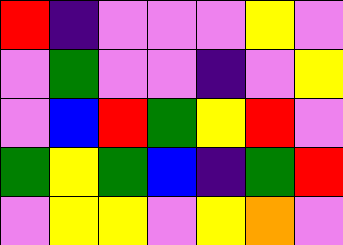[["red", "indigo", "violet", "violet", "violet", "yellow", "violet"], ["violet", "green", "violet", "violet", "indigo", "violet", "yellow"], ["violet", "blue", "red", "green", "yellow", "red", "violet"], ["green", "yellow", "green", "blue", "indigo", "green", "red"], ["violet", "yellow", "yellow", "violet", "yellow", "orange", "violet"]]